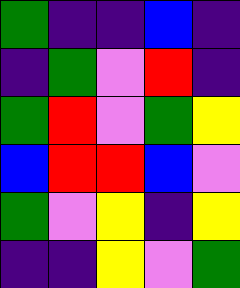[["green", "indigo", "indigo", "blue", "indigo"], ["indigo", "green", "violet", "red", "indigo"], ["green", "red", "violet", "green", "yellow"], ["blue", "red", "red", "blue", "violet"], ["green", "violet", "yellow", "indigo", "yellow"], ["indigo", "indigo", "yellow", "violet", "green"]]